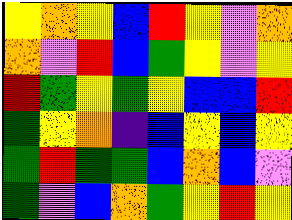[["yellow", "orange", "yellow", "blue", "red", "yellow", "violet", "orange"], ["orange", "violet", "red", "blue", "green", "yellow", "violet", "yellow"], ["red", "green", "yellow", "green", "yellow", "blue", "blue", "red"], ["green", "yellow", "orange", "indigo", "blue", "yellow", "blue", "yellow"], ["green", "red", "green", "green", "blue", "orange", "blue", "violet"], ["green", "violet", "blue", "orange", "green", "yellow", "red", "yellow"]]